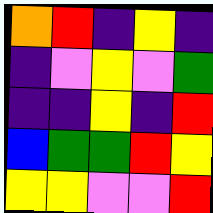[["orange", "red", "indigo", "yellow", "indigo"], ["indigo", "violet", "yellow", "violet", "green"], ["indigo", "indigo", "yellow", "indigo", "red"], ["blue", "green", "green", "red", "yellow"], ["yellow", "yellow", "violet", "violet", "red"]]